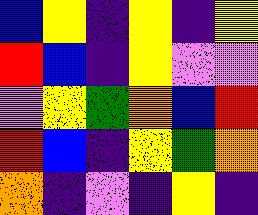[["blue", "yellow", "indigo", "yellow", "indigo", "yellow"], ["red", "blue", "indigo", "yellow", "violet", "violet"], ["violet", "yellow", "green", "orange", "blue", "red"], ["red", "blue", "indigo", "yellow", "green", "orange"], ["orange", "indigo", "violet", "indigo", "yellow", "indigo"]]